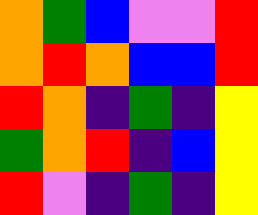[["orange", "green", "blue", "violet", "violet", "red"], ["orange", "red", "orange", "blue", "blue", "red"], ["red", "orange", "indigo", "green", "indigo", "yellow"], ["green", "orange", "red", "indigo", "blue", "yellow"], ["red", "violet", "indigo", "green", "indigo", "yellow"]]